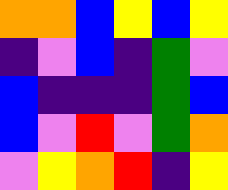[["orange", "orange", "blue", "yellow", "blue", "yellow"], ["indigo", "violet", "blue", "indigo", "green", "violet"], ["blue", "indigo", "indigo", "indigo", "green", "blue"], ["blue", "violet", "red", "violet", "green", "orange"], ["violet", "yellow", "orange", "red", "indigo", "yellow"]]